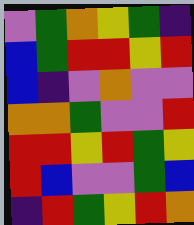[["violet", "green", "orange", "yellow", "green", "indigo"], ["blue", "green", "red", "red", "yellow", "red"], ["blue", "indigo", "violet", "orange", "violet", "violet"], ["orange", "orange", "green", "violet", "violet", "red"], ["red", "red", "yellow", "red", "green", "yellow"], ["red", "blue", "violet", "violet", "green", "blue"], ["indigo", "red", "green", "yellow", "red", "orange"]]